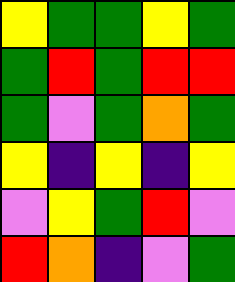[["yellow", "green", "green", "yellow", "green"], ["green", "red", "green", "red", "red"], ["green", "violet", "green", "orange", "green"], ["yellow", "indigo", "yellow", "indigo", "yellow"], ["violet", "yellow", "green", "red", "violet"], ["red", "orange", "indigo", "violet", "green"]]